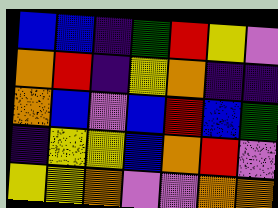[["blue", "blue", "indigo", "green", "red", "yellow", "violet"], ["orange", "red", "indigo", "yellow", "orange", "indigo", "indigo"], ["orange", "blue", "violet", "blue", "red", "blue", "green"], ["indigo", "yellow", "yellow", "blue", "orange", "red", "violet"], ["yellow", "yellow", "orange", "violet", "violet", "orange", "orange"]]